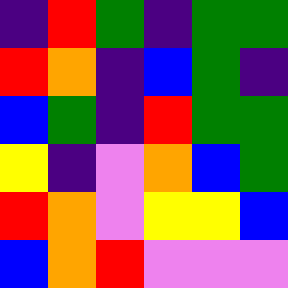[["indigo", "red", "green", "indigo", "green", "green"], ["red", "orange", "indigo", "blue", "green", "indigo"], ["blue", "green", "indigo", "red", "green", "green"], ["yellow", "indigo", "violet", "orange", "blue", "green"], ["red", "orange", "violet", "yellow", "yellow", "blue"], ["blue", "orange", "red", "violet", "violet", "violet"]]